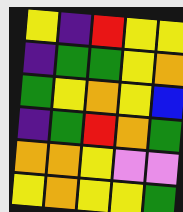[["yellow", "indigo", "red", "yellow", "yellow"], ["indigo", "green", "green", "yellow", "orange"], ["green", "yellow", "orange", "yellow", "blue"], ["indigo", "green", "red", "orange", "green"], ["orange", "orange", "yellow", "violet", "violet"], ["yellow", "orange", "yellow", "yellow", "green"]]